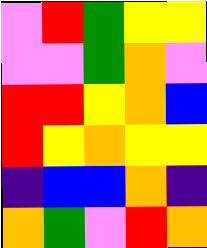[["violet", "red", "green", "yellow", "yellow"], ["violet", "violet", "green", "orange", "violet"], ["red", "red", "yellow", "orange", "blue"], ["red", "yellow", "orange", "yellow", "yellow"], ["indigo", "blue", "blue", "orange", "indigo"], ["orange", "green", "violet", "red", "orange"]]